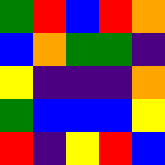[["green", "red", "blue", "red", "orange"], ["blue", "orange", "green", "green", "indigo"], ["yellow", "indigo", "indigo", "indigo", "orange"], ["green", "blue", "blue", "blue", "yellow"], ["red", "indigo", "yellow", "red", "blue"]]